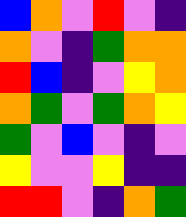[["blue", "orange", "violet", "red", "violet", "indigo"], ["orange", "violet", "indigo", "green", "orange", "orange"], ["red", "blue", "indigo", "violet", "yellow", "orange"], ["orange", "green", "violet", "green", "orange", "yellow"], ["green", "violet", "blue", "violet", "indigo", "violet"], ["yellow", "violet", "violet", "yellow", "indigo", "indigo"], ["red", "red", "violet", "indigo", "orange", "green"]]